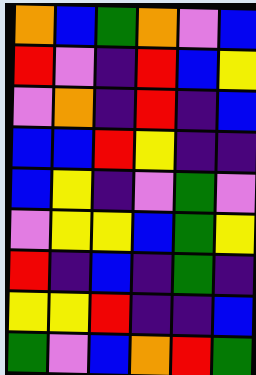[["orange", "blue", "green", "orange", "violet", "blue"], ["red", "violet", "indigo", "red", "blue", "yellow"], ["violet", "orange", "indigo", "red", "indigo", "blue"], ["blue", "blue", "red", "yellow", "indigo", "indigo"], ["blue", "yellow", "indigo", "violet", "green", "violet"], ["violet", "yellow", "yellow", "blue", "green", "yellow"], ["red", "indigo", "blue", "indigo", "green", "indigo"], ["yellow", "yellow", "red", "indigo", "indigo", "blue"], ["green", "violet", "blue", "orange", "red", "green"]]